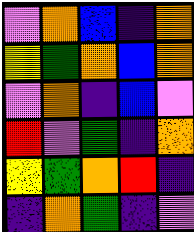[["violet", "orange", "blue", "indigo", "orange"], ["yellow", "green", "orange", "blue", "orange"], ["violet", "orange", "indigo", "blue", "violet"], ["red", "violet", "green", "indigo", "orange"], ["yellow", "green", "orange", "red", "indigo"], ["indigo", "orange", "green", "indigo", "violet"]]